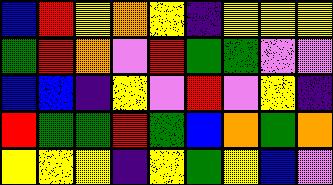[["blue", "red", "yellow", "orange", "yellow", "indigo", "yellow", "yellow", "yellow"], ["green", "red", "orange", "violet", "red", "green", "green", "violet", "violet"], ["blue", "blue", "indigo", "yellow", "violet", "red", "violet", "yellow", "indigo"], ["red", "green", "green", "red", "green", "blue", "orange", "green", "orange"], ["yellow", "yellow", "yellow", "indigo", "yellow", "green", "yellow", "blue", "violet"]]